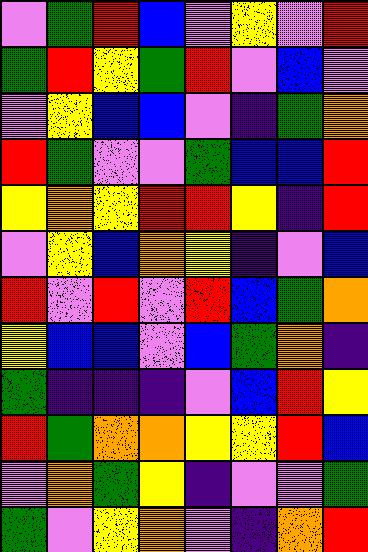[["violet", "green", "red", "blue", "violet", "yellow", "violet", "red"], ["green", "red", "yellow", "green", "red", "violet", "blue", "violet"], ["violet", "yellow", "blue", "blue", "violet", "indigo", "green", "orange"], ["red", "green", "violet", "violet", "green", "blue", "blue", "red"], ["yellow", "orange", "yellow", "red", "red", "yellow", "indigo", "red"], ["violet", "yellow", "blue", "orange", "yellow", "indigo", "violet", "blue"], ["red", "violet", "red", "violet", "red", "blue", "green", "orange"], ["yellow", "blue", "blue", "violet", "blue", "green", "orange", "indigo"], ["green", "indigo", "indigo", "indigo", "violet", "blue", "red", "yellow"], ["red", "green", "orange", "orange", "yellow", "yellow", "red", "blue"], ["violet", "orange", "green", "yellow", "indigo", "violet", "violet", "green"], ["green", "violet", "yellow", "orange", "violet", "indigo", "orange", "red"]]